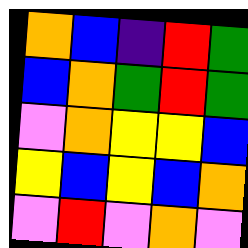[["orange", "blue", "indigo", "red", "green"], ["blue", "orange", "green", "red", "green"], ["violet", "orange", "yellow", "yellow", "blue"], ["yellow", "blue", "yellow", "blue", "orange"], ["violet", "red", "violet", "orange", "violet"]]